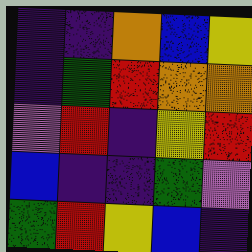[["indigo", "indigo", "orange", "blue", "yellow"], ["indigo", "green", "red", "orange", "orange"], ["violet", "red", "indigo", "yellow", "red"], ["blue", "indigo", "indigo", "green", "violet"], ["green", "red", "yellow", "blue", "indigo"]]